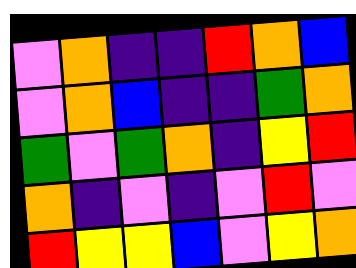[["violet", "orange", "indigo", "indigo", "red", "orange", "blue"], ["violet", "orange", "blue", "indigo", "indigo", "green", "orange"], ["green", "violet", "green", "orange", "indigo", "yellow", "red"], ["orange", "indigo", "violet", "indigo", "violet", "red", "violet"], ["red", "yellow", "yellow", "blue", "violet", "yellow", "orange"]]